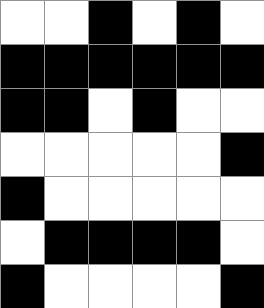[["white", "white", "black", "white", "black", "white"], ["black", "black", "black", "black", "black", "black"], ["black", "black", "white", "black", "white", "white"], ["white", "white", "white", "white", "white", "black"], ["black", "white", "white", "white", "white", "white"], ["white", "black", "black", "black", "black", "white"], ["black", "white", "white", "white", "white", "black"]]